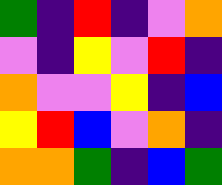[["green", "indigo", "red", "indigo", "violet", "orange"], ["violet", "indigo", "yellow", "violet", "red", "indigo"], ["orange", "violet", "violet", "yellow", "indigo", "blue"], ["yellow", "red", "blue", "violet", "orange", "indigo"], ["orange", "orange", "green", "indigo", "blue", "green"]]